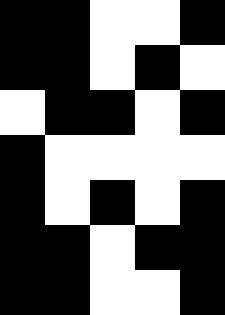[["black", "black", "white", "white", "black"], ["black", "black", "white", "black", "white"], ["white", "black", "black", "white", "black"], ["black", "white", "white", "white", "white"], ["black", "white", "black", "white", "black"], ["black", "black", "white", "black", "black"], ["black", "black", "white", "white", "black"]]